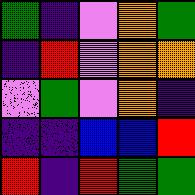[["green", "indigo", "violet", "orange", "green"], ["indigo", "red", "violet", "orange", "orange"], ["violet", "green", "violet", "orange", "indigo"], ["indigo", "indigo", "blue", "blue", "red"], ["red", "indigo", "red", "green", "green"]]